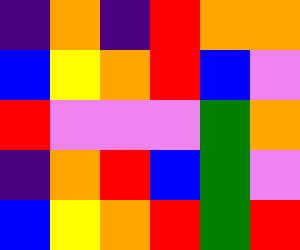[["indigo", "orange", "indigo", "red", "orange", "orange"], ["blue", "yellow", "orange", "red", "blue", "violet"], ["red", "violet", "violet", "violet", "green", "orange"], ["indigo", "orange", "red", "blue", "green", "violet"], ["blue", "yellow", "orange", "red", "green", "red"]]